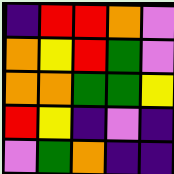[["indigo", "red", "red", "orange", "violet"], ["orange", "yellow", "red", "green", "violet"], ["orange", "orange", "green", "green", "yellow"], ["red", "yellow", "indigo", "violet", "indigo"], ["violet", "green", "orange", "indigo", "indigo"]]